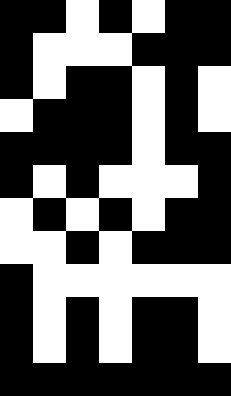[["black", "black", "white", "black", "white", "black", "black"], ["black", "white", "white", "white", "black", "black", "black"], ["black", "white", "black", "black", "white", "black", "white"], ["white", "black", "black", "black", "white", "black", "white"], ["black", "black", "black", "black", "white", "black", "black"], ["black", "white", "black", "white", "white", "white", "black"], ["white", "black", "white", "black", "white", "black", "black"], ["white", "white", "black", "white", "black", "black", "black"], ["black", "white", "white", "white", "white", "white", "white"], ["black", "white", "black", "white", "black", "black", "white"], ["black", "white", "black", "white", "black", "black", "white"], ["black", "black", "black", "black", "black", "black", "black"]]